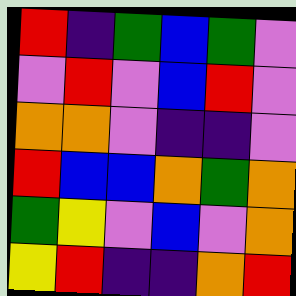[["red", "indigo", "green", "blue", "green", "violet"], ["violet", "red", "violet", "blue", "red", "violet"], ["orange", "orange", "violet", "indigo", "indigo", "violet"], ["red", "blue", "blue", "orange", "green", "orange"], ["green", "yellow", "violet", "blue", "violet", "orange"], ["yellow", "red", "indigo", "indigo", "orange", "red"]]